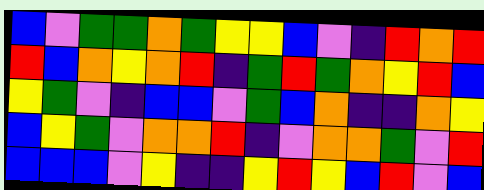[["blue", "violet", "green", "green", "orange", "green", "yellow", "yellow", "blue", "violet", "indigo", "red", "orange", "red"], ["red", "blue", "orange", "yellow", "orange", "red", "indigo", "green", "red", "green", "orange", "yellow", "red", "blue"], ["yellow", "green", "violet", "indigo", "blue", "blue", "violet", "green", "blue", "orange", "indigo", "indigo", "orange", "yellow"], ["blue", "yellow", "green", "violet", "orange", "orange", "red", "indigo", "violet", "orange", "orange", "green", "violet", "red"], ["blue", "blue", "blue", "violet", "yellow", "indigo", "indigo", "yellow", "red", "yellow", "blue", "red", "violet", "blue"]]